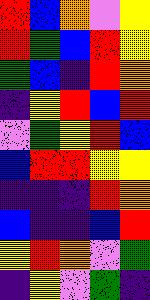[["red", "blue", "orange", "violet", "yellow"], ["red", "green", "blue", "red", "yellow"], ["green", "blue", "indigo", "red", "orange"], ["indigo", "yellow", "red", "blue", "red"], ["violet", "green", "yellow", "red", "blue"], ["blue", "red", "red", "yellow", "yellow"], ["indigo", "indigo", "indigo", "red", "orange"], ["blue", "indigo", "indigo", "blue", "red"], ["yellow", "red", "orange", "violet", "green"], ["indigo", "yellow", "violet", "green", "indigo"]]